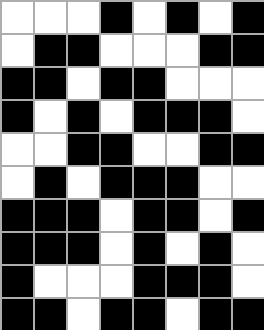[["white", "white", "white", "black", "white", "black", "white", "black"], ["white", "black", "black", "white", "white", "white", "black", "black"], ["black", "black", "white", "black", "black", "white", "white", "white"], ["black", "white", "black", "white", "black", "black", "black", "white"], ["white", "white", "black", "black", "white", "white", "black", "black"], ["white", "black", "white", "black", "black", "black", "white", "white"], ["black", "black", "black", "white", "black", "black", "white", "black"], ["black", "black", "black", "white", "black", "white", "black", "white"], ["black", "white", "white", "white", "black", "black", "black", "white"], ["black", "black", "white", "black", "black", "white", "black", "black"]]